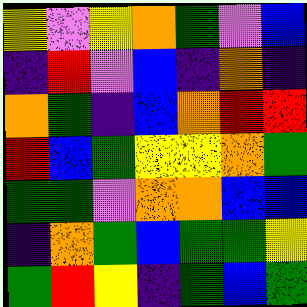[["yellow", "violet", "yellow", "orange", "green", "violet", "blue"], ["indigo", "red", "violet", "blue", "indigo", "orange", "indigo"], ["orange", "green", "indigo", "blue", "orange", "red", "red"], ["red", "blue", "green", "yellow", "yellow", "orange", "green"], ["green", "green", "violet", "orange", "orange", "blue", "blue"], ["indigo", "orange", "green", "blue", "green", "green", "yellow"], ["green", "red", "yellow", "indigo", "green", "blue", "green"]]